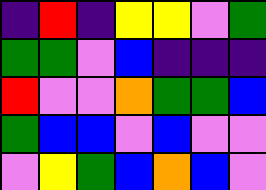[["indigo", "red", "indigo", "yellow", "yellow", "violet", "green"], ["green", "green", "violet", "blue", "indigo", "indigo", "indigo"], ["red", "violet", "violet", "orange", "green", "green", "blue"], ["green", "blue", "blue", "violet", "blue", "violet", "violet"], ["violet", "yellow", "green", "blue", "orange", "blue", "violet"]]